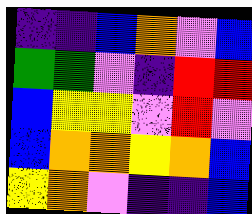[["indigo", "indigo", "blue", "orange", "violet", "blue"], ["green", "green", "violet", "indigo", "red", "red"], ["blue", "yellow", "yellow", "violet", "red", "violet"], ["blue", "orange", "orange", "yellow", "orange", "blue"], ["yellow", "orange", "violet", "indigo", "indigo", "blue"]]